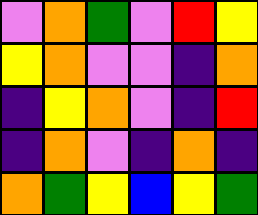[["violet", "orange", "green", "violet", "red", "yellow"], ["yellow", "orange", "violet", "violet", "indigo", "orange"], ["indigo", "yellow", "orange", "violet", "indigo", "red"], ["indigo", "orange", "violet", "indigo", "orange", "indigo"], ["orange", "green", "yellow", "blue", "yellow", "green"]]